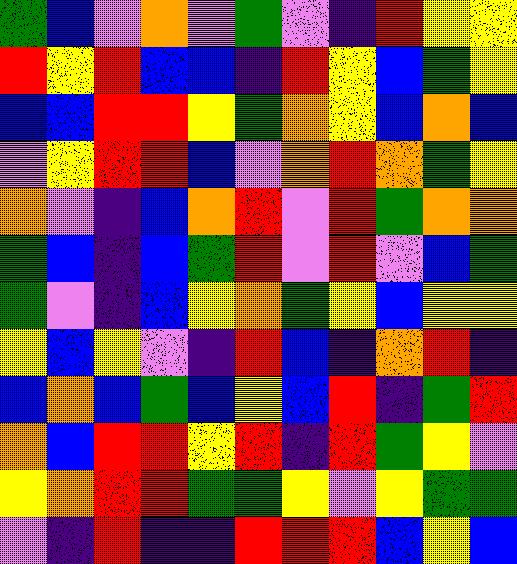[["green", "blue", "violet", "orange", "violet", "green", "violet", "indigo", "red", "yellow", "yellow"], ["red", "yellow", "red", "blue", "blue", "indigo", "red", "yellow", "blue", "green", "yellow"], ["blue", "blue", "red", "red", "yellow", "green", "orange", "yellow", "blue", "orange", "blue"], ["violet", "yellow", "red", "red", "blue", "violet", "orange", "red", "orange", "green", "yellow"], ["orange", "violet", "indigo", "blue", "orange", "red", "violet", "red", "green", "orange", "orange"], ["green", "blue", "indigo", "blue", "green", "red", "violet", "red", "violet", "blue", "green"], ["green", "violet", "indigo", "blue", "yellow", "orange", "green", "yellow", "blue", "yellow", "yellow"], ["yellow", "blue", "yellow", "violet", "indigo", "red", "blue", "indigo", "orange", "red", "indigo"], ["blue", "orange", "blue", "green", "blue", "yellow", "blue", "red", "indigo", "green", "red"], ["orange", "blue", "red", "red", "yellow", "red", "indigo", "red", "green", "yellow", "violet"], ["yellow", "orange", "red", "red", "green", "green", "yellow", "violet", "yellow", "green", "green"], ["violet", "indigo", "red", "indigo", "indigo", "red", "red", "red", "blue", "yellow", "blue"]]